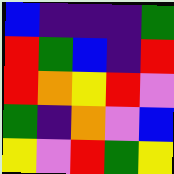[["blue", "indigo", "indigo", "indigo", "green"], ["red", "green", "blue", "indigo", "red"], ["red", "orange", "yellow", "red", "violet"], ["green", "indigo", "orange", "violet", "blue"], ["yellow", "violet", "red", "green", "yellow"]]